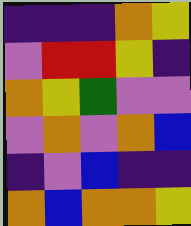[["indigo", "indigo", "indigo", "orange", "yellow"], ["violet", "red", "red", "yellow", "indigo"], ["orange", "yellow", "green", "violet", "violet"], ["violet", "orange", "violet", "orange", "blue"], ["indigo", "violet", "blue", "indigo", "indigo"], ["orange", "blue", "orange", "orange", "yellow"]]